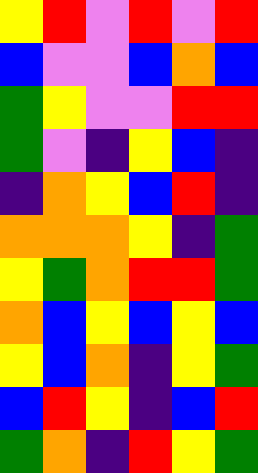[["yellow", "red", "violet", "red", "violet", "red"], ["blue", "violet", "violet", "blue", "orange", "blue"], ["green", "yellow", "violet", "violet", "red", "red"], ["green", "violet", "indigo", "yellow", "blue", "indigo"], ["indigo", "orange", "yellow", "blue", "red", "indigo"], ["orange", "orange", "orange", "yellow", "indigo", "green"], ["yellow", "green", "orange", "red", "red", "green"], ["orange", "blue", "yellow", "blue", "yellow", "blue"], ["yellow", "blue", "orange", "indigo", "yellow", "green"], ["blue", "red", "yellow", "indigo", "blue", "red"], ["green", "orange", "indigo", "red", "yellow", "green"]]